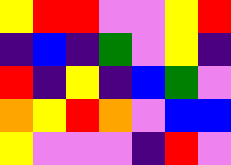[["yellow", "red", "red", "violet", "violet", "yellow", "red"], ["indigo", "blue", "indigo", "green", "violet", "yellow", "indigo"], ["red", "indigo", "yellow", "indigo", "blue", "green", "violet"], ["orange", "yellow", "red", "orange", "violet", "blue", "blue"], ["yellow", "violet", "violet", "violet", "indigo", "red", "violet"]]